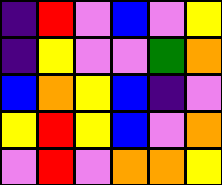[["indigo", "red", "violet", "blue", "violet", "yellow"], ["indigo", "yellow", "violet", "violet", "green", "orange"], ["blue", "orange", "yellow", "blue", "indigo", "violet"], ["yellow", "red", "yellow", "blue", "violet", "orange"], ["violet", "red", "violet", "orange", "orange", "yellow"]]